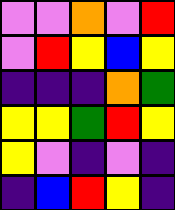[["violet", "violet", "orange", "violet", "red"], ["violet", "red", "yellow", "blue", "yellow"], ["indigo", "indigo", "indigo", "orange", "green"], ["yellow", "yellow", "green", "red", "yellow"], ["yellow", "violet", "indigo", "violet", "indigo"], ["indigo", "blue", "red", "yellow", "indigo"]]